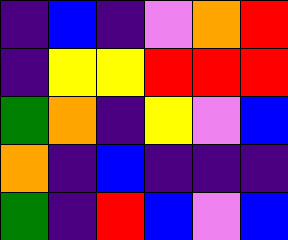[["indigo", "blue", "indigo", "violet", "orange", "red"], ["indigo", "yellow", "yellow", "red", "red", "red"], ["green", "orange", "indigo", "yellow", "violet", "blue"], ["orange", "indigo", "blue", "indigo", "indigo", "indigo"], ["green", "indigo", "red", "blue", "violet", "blue"]]